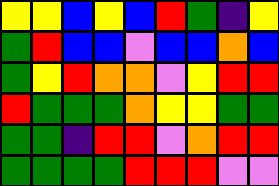[["yellow", "yellow", "blue", "yellow", "blue", "red", "green", "indigo", "yellow"], ["green", "red", "blue", "blue", "violet", "blue", "blue", "orange", "blue"], ["green", "yellow", "red", "orange", "orange", "violet", "yellow", "red", "red"], ["red", "green", "green", "green", "orange", "yellow", "yellow", "green", "green"], ["green", "green", "indigo", "red", "red", "violet", "orange", "red", "red"], ["green", "green", "green", "green", "red", "red", "red", "violet", "violet"]]